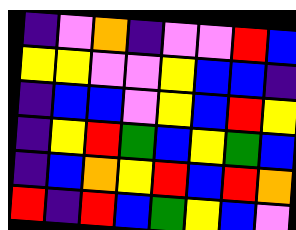[["indigo", "violet", "orange", "indigo", "violet", "violet", "red", "blue"], ["yellow", "yellow", "violet", "violet", "yellow", "blue", "blue", "indigo"], ["indigo", "blue", "blue", "violet", "yellow", "blue", "red", "yellow"], ["indigo", "yellow", "red", "green", "blue", "yellow", "green", "blue"], ["indigo", "blue", "orange", "yellow", "red", "blue", "red", "orange"], ["red", "indigo", "red", "blue", "green", "yellow", "blue", "violet"]]